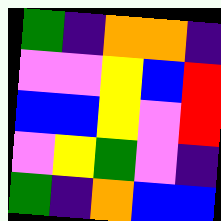[["green", "indigo", "orange", "orange", "indigo"], ["violet", "violet", "yellow", "blue", "red"], ["blue", "blue", "yellow", "violet", "red"], ["violet", "yellow", "green", "violet", "indigo"], ["green", "indigo", "orange", "blue", "blue"]]